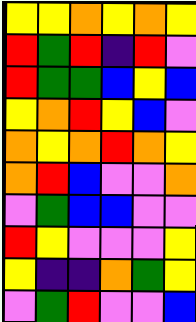[["yellow", "yellow", "orange", "yellow", "orange", "yellow"], ["red", "green", "red", "indigo", "red", "violet"], ["red", "green", "green", "blue", "yellow", "blue"], ["yellow", "orange", "red", "yellow", "blue", "violet"], ["orange", "yellow", "orange", "red", "orange", "yellow"], ["orange", "red", "blue", "violet", "violet", "orange"], ["violet", "green", "blue", "blue", "violet", "violet"], ["red", "yellow", "violet", "violet", "violet", "yellow"], ["yellow", "indigo", "indigo", "orange", "green", "yellow"], ["violet", "green", "red", "violet", "violet", "blue"]]